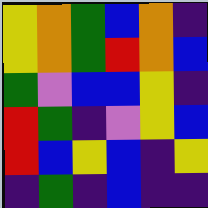[["yellow", "orange", "green", "blue", "orange", "indigo"], ["yellow", "orange", "green", "red", "orange", "blue"], ["green", "violet", "blue", "blue", "yellow", "indigo"], ["red", "green", "indigo", "violet", "yellow", "blue"], ["red", "blue", "yellow", "blue", "indigo", "yellow"], ["indigo", "green", "indigo", "blue", "indigo", "indigo"]]